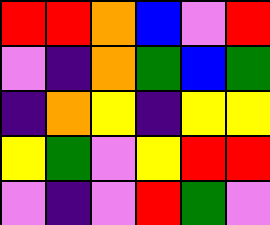[["red", "red", "orange", "blue", "violet", "red"], ["violet", "indigo", "orange", "green", "blue", "green"], ["indigo", "orange", "yellow", "indigo", "yellow", "yellow"], ["yellow", "green", "violet", "yellow", "red", "red"], ["violet", "indigo", "violet", "red", "green", "violet"]]